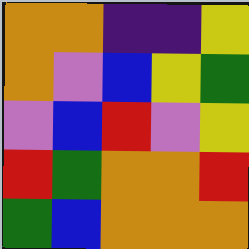[["orange", "orange", "indigo", "indigo", "yellow"], ["orange", "violet", "blue", "yellow", "green"], ["violet", "blue", "red", "violet", "yellow"], ["red", "green", "orange", "orange", "red"], ["green", "blue", "orange", "orange", "orange"]]